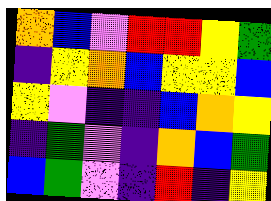[["orange", "blue", "violet", "red", "red", "yellow", "green"], ["indigo", "yellow", "orange", "blue", "yellow", "yellow", "blue"], ["yellow", "violet", "indigo", "indigo", "blue", "orange", "yellow"], ["indigo", "green", "violet", "indigo", "orange", "blue", "green"], ["blue", "green", "violet", "indigo", "red", "indigo", "yellow"]]